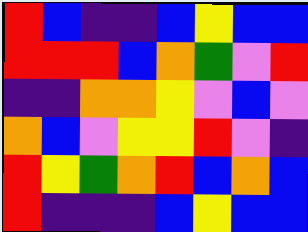[["red", "blue", "indigo", "indigo", "blue", "yellow", "blue", "blue"], ["red", "red", "red", "blue", "orange", "green", "violet", "red"], ["indigo", "indigo", "orange", "orange", "yellow", "violet", "blue", "violet"], ["orange", "blue", "violet", "yellow", "yellow", "red", "violet", "indigo"], ["red", "yellow", "green", "orange", "red", "blue", "orange", "blue"], ["red", "indigo", "indigo", "indigo", "blue", "yellow", "blue", "blue"]]